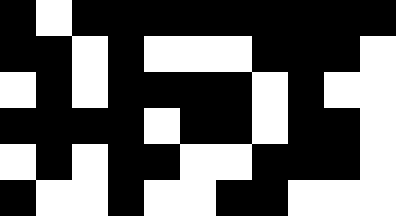[["black", "white", "black", "black", "black", "black", "black", "black", "black", "black", "black"], ["black", "black", "white", "black", "white", "white", "white", "black", "black", "black", "white"], ["white", "black", "white", "black", "black", "black", "black", "white", "black", "white", "white"], ["black", "black", "black", "black", "white", "black", "black", "white", "black", "black", "white"], ["white", "black", "white", "black", "black", "white", "white", "black", "black", "black", "white"], ["black", "white", "white", "black", "white", "white", "black", "black", "white", "white", "white"]]